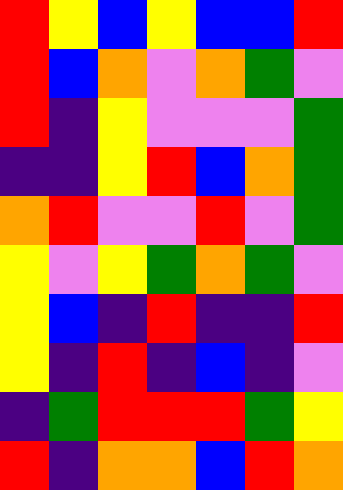[["red", "yellow", "blue", "yellow", "blue", "blue", "red"], ["red", "blue", "orange", "violet", "orange", "green", "violet"], ["red", "indigo", "yellow", "violet", "violet", "violet", "green"], ["indigo", "indigo", "yellow", "red", "blue", "orange", "green"], ["orange", "red", "violet", "violet", "red", "violet", "green"], ["yellow", "violet", "yellow", "green", "orange", "green", "violet"], ["yellow", "blue", "indigo", "red", "indigo", "indigo", "red"], ["yellow", "indigo", "red", "indigo", "blue", "indigo", "violet"], ["indigo", "green", "red", "red", "red", "green", "yellow"], ["red", "indigo", "orange", "orange", "blue", "red", "orange"]]